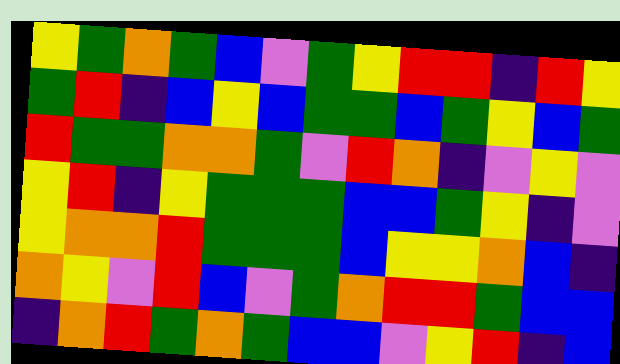[["yellow", "green", "orange", "green", "blue", "violet", "green", "yellow", "red", "red", "indigo", "red", "yellow"], ["green", "red", "indigo", "blue", "yellow", "blue", "green", "green", "blue", "green", "yellow", "blue", "green"], ["red", "green", "green", "orange", "orange", "green", "violet", "red", "orange", "indigo", "violet", "yellow", "violet"], ["yellow", "red", "indigo", "yellow", "green", "green", "green", "blue", "blue", "green", "yellow", "indigo", "violet"], ["yellow", "orange", "orange", "red", "green", "green", "green", "blue", "yellow", "yellow", "orange", "blue", "indigo"], ["orange", "yellow", "violet", "red", "blue", "violet", "green", "orange", "red", "red", "green", "blue", "blue"], ["indigo", "orange", "red", "green", "orange", "green", "blue", "blue", "violet", "yellow", "red", "indigo", "blue"]]